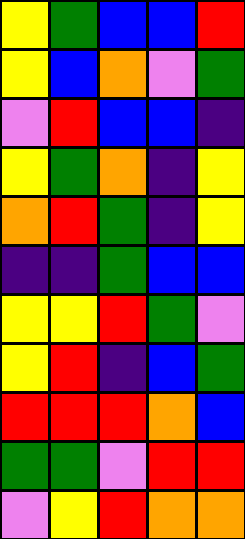[["yellow", "green", "blue", "blue", "red"], ["yellow", "blue", "orange", "violet", "green"], ["violet", "red", "blue", "blue", "indigo"], ["yellow", "green", "orange", "indigo", "yellow"], ["orange", "red", "green", "indigo", "yellow"], ["indigo", "indigo", "green", "blue", "blue"], ["yellow", "yellow", "red", "green", "violet"], ["yellow", "red", "indigo", "blue", "green"], ["red", "red", "red", "orange", "blue"], ["green", "green", "violet", "red", "red"], ["violet", "yellow", "red", "orange", "orange"]]